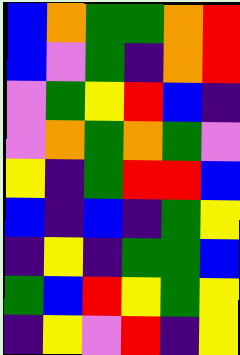[["blue", "orange", "green", "green", "orange", "red"], ["blue", "violet", "green", "indigo", "orange", "red"], ["violet", "green", "yellow", "red", "blue", "indigo"], ["violet", "orange", "green", "orange", "green", "violet"], ["yellow", "indigo", "green", "red", "red", "blue"], ["blue", "indigo", "blue", "indigo", "green", "yellow"], ["indigo", "yellow", "indigo", "green", "green", "blue"], ["green", "blue", "red", "yellow", "green", "yellow"], ["indigo", "yellow", "violet", "red", "indigo", "yellow"]]